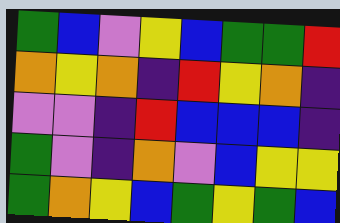[["green", "blue", "violet", "yellow", "blue", "green", "green", "red"], ["orange", "yellow", "orange", "indigo", "red", "yellow", "orange", "indigo"], ["violet", "violet", "indigo", "red", "blue", "blue", "blue", "indigo"], ["green", "violet", "indigo", "orange", "violet", "blue", "yellow", "yellow"], ["green", "orange", "yellow", "blue", "green", "yellow", "green", "blue"]]